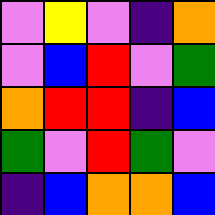[["violet", "yellow", "violet", "indigo", "orange"], ["violet", "blue", "red", "violet", "green"], ["orange", "red", "red", "indigo", "blue"], ["green", "violet", "red", "green", "violet"], ["indigo", "blue", "orange", "orange", "blue"]]